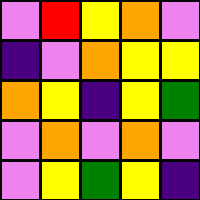[["violet", "red", "yellow", "orange", "violet"], ["indigo", "violet", "orange", "yellow", "yellow"], ["orange", "yellow", "indigo", "yellow", "green"], ["violet", "orange", "violet", "orange", "violet"], ["violet", "yellow", "green", "yellow", "indigo"]]